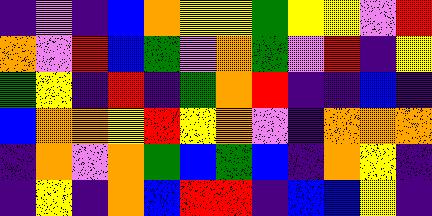[["indigo", "violet", "indigo", "blue", "orange", "yellow", "yellow", "green", "yellow", "yellow", "violet", "red"], ["orange", "violet", "red", "blue", "green", "violet", "orange", "green", "violet", "red", "indigo", "yellow"], ["green", "yellow", "indigo", "red", "indigo", "green", "orange", "red", "indigo", "indigo", "blue", "indigo"], ["blue", "orange", "orange", "yellow", "red", "yellow", "orange", "violet", "indigo", "orange", "orange", "orange"], ["indigo", "orange", "violet", "orange", "green", "blue", "green", "blue", "indigo", "orange", "yellow", "indigo"], ["indigo", "yellow", "indigo", "orange", "blue", "red", "red", "indigo", "blue", "blue", "yellow", "indigo"]]